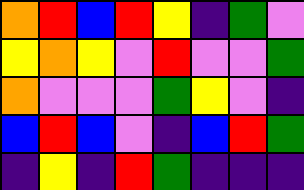[["orange", "red", "blue", "red", "yellow", "indigo", "green", "violet"], ["yellow", "orange", "yellow", "violet", "red", "violet", "violet", "green"], ["orange", "violet", "violet", "violet", "green", "yellow", "violet", "indigo"], ["blue", "red", "blue", "violet", "indigo", "blue", "red", "green"], ["indigo", "yellow", "indigo", "red", "green", "indigo", "indigo", "indigo"]]